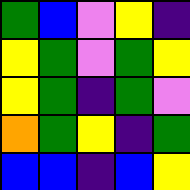[["green", "blue", "violet", "yellow", "indigo"], ["yellow", "green", "violet", "green", "yellow"], ["yellow", "green", "indigo", "green", "violet"], ["orange", "green", "yellow", "indigo", "green"], ["blue", "blue", "indigo", "blue", "yellow"]]